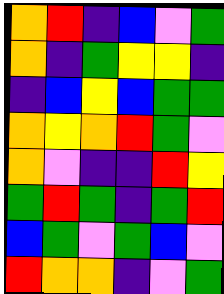[["orange", "red", "indigo", "blue", "violet", "green"], ["orange", "indigo", "green", "yellow", "yellow", "indigo"], ["indigo", "blue", "yellow", "blue", "green", "green"], ["orange", "yellow", "orange", "red", "green", "violet"], ["orange", "violet", "indigo", "indigo", "red", "yellow"], ["green", "red", "green", "indigo", "green", "red"], ["blue", "green", "violet", "green", "blue", "violet"], ["red", "orange", "orange", "indigo", "violet", "green"]]